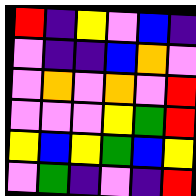[["red", "indigo", "yellow", "violet", "blue", "indigo"], ["violet", "indigo", "indigo", "blue", "orange", "violet"], ["violet", "orange", "violet", "orange", "violet", "red"], ["violet", "violet", "violet", "yellow", "green", "red"], ["yellow", "blue", "yellow", "green", "blue", "yellow"], ["violet", "green", "indigo", "violet", "indigo", "red"]]